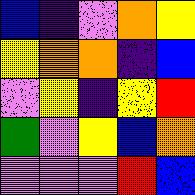[["blue", "indigo", "violet", "orange", "yellow"], ["yellow", "orange", "orange", "indigo", "blue"], ["violet", "yellow", "indigo", "yellow", "red"], ["green", "violet", "yellow", "blue", "orange"], ["violet", "violet", "violet", "red", "blue"]]